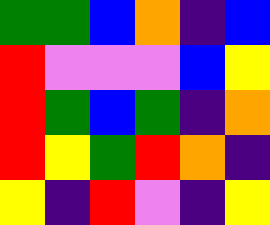[["green", "green", "blue", "orange", "indigo", "blue"], ["red", "violet", "violet", "violet", "blue", "yellow"], ["red", "green", "blue", "green", "indigo", "orange"], ["red", "yellow", "green", "red", "orange", "indigo"], ["yellow", "indigo", "red", "violet", "indigo", "yellow"]]